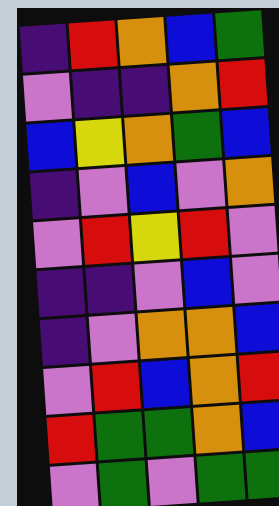[["indigo", "red", "orange", "blue", "green"], ["violet", "indigo", "indigo", "orange", "red"], ["blue", "yellow", "orange", "green", "blue"], ["indigo", "violet", "blue", "violet", "orange"], ["violet", "red", "yellow", "red", "violet"], ["indigo", "indigo", "violet", "blue", "violet"], ["indigo", "violet", "orange", "orange", "blue"], ["violet", "red", "blue", "orange", "red"], ["red", "green", "green", "orange", "blue"], ["violet", "green", "violet", "green", "green"]]